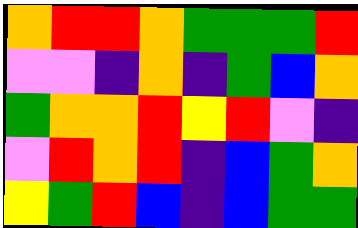[["orange", "red", "red", "orange", "green", "green", "green", "red"], ["violet", "violet", "indigo", "orange", "indigo", "green", "blue", "orange"], ["green", "orange", "orange", "red", "yellow", "red", "violet", "indigo"], ["violet", "red", "orange", "red", "indigo", "blue", "green", "orange"], ["yellow", "green", "red", "blue", "indigo", "blue", "green", "green"]]